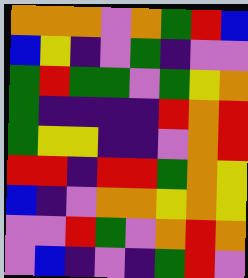[["orange", "orange", "orange", "violet", "orange", "green", "red", "blue"], ["blue", "yellow", "indigo", "violet", "green", "indigo", "violet", "violet"], ["green", "red", "green", "green", "violet", "green", "yellow", "orange"], ["green", "indigo", "indigo", "indigo", "indigo", "red", "orange", "red"], ["green", "yellow", "yellow", "indigo", "indigo", "violet", "orange", "red"], ["red", "red", "indigo", "red", "red", "green", "orange", "yellow"], ["blue", "indigo", "violet", "orange", "orange", "yellow", "orange", "yellow"], ["violet", "violet", "red", "green", "violet", "orange", "red", "orange"], ["violet", "blue", "indigo", "violet", "indigo", "green", "red", "violet"]]